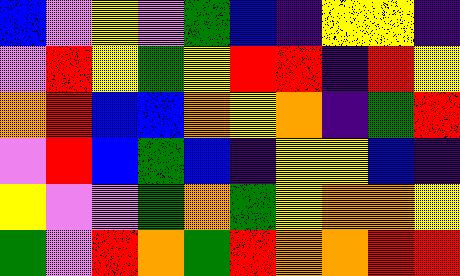[["blue", "violet", "yellow", "violet", "green", "blue", "indigo", "yellow", "yellow", "indigo"], ["violet", "red", "yellow", "green", "yellow", "red", "red", "indigo", "red", "yellow"], ["orange", "red", "blue", "blue", "orange", "yellow", "orange", "indigo", "green", "red"], ["violet", "red", "blue", "green", "blue", "indigo", "yellow", "yellow", "blue", "indigo"], ["yellow", "violet", "violet", "green", "orange", "green", "yellow", "orange", "orange", "yellow"], ["green", "violet", "red", "orange", "green", "red", "orange", "orange", "red", "red"]]